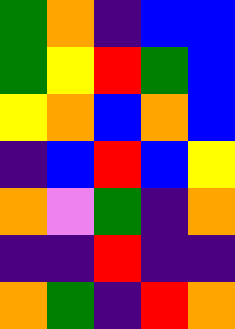[["green", "orange", "indigo", "blue", "blue"], ["green", "yellow", "red", "green", "blue"], ["yellow", "orange", "blue", "orange", "blue"], ["indigo", "blue", "red", "blue", "yellow"], ["orange", "violet", "green", "indigo", "orange"], ["indigo", "indigo", "red", "indigo", "indigo"], ["orange", "green", "indigo", "red", "orange"]]